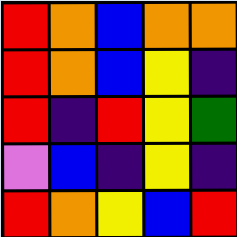[["red", "orange", "blue", "orange", "orange"], ["red", "orange", "blue", "yellow", "indigo"], ["red", "indigo", "red", "yellow", "green"], ["violet", "blue", "indigo", "yellow", "indigo"], ["red", "orange", "yellow", "blue", "red"]]